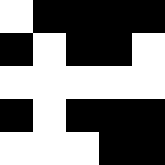[["white", "black", "black", "black", "black"], ["black", "white", "black", "black", "white"], ["white", "white", "white", "white", "white"], ["black", "white", "black", "black", "black"], ["white", "white", "white", "black", "black"]]